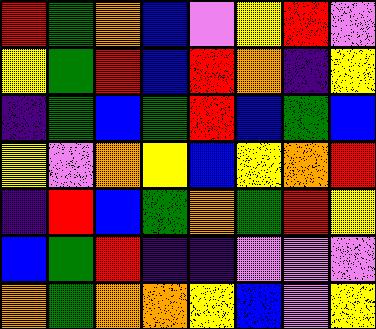[["red", "green", "orange", "blue", "violet", "yellow", "red", "violet"], ["yellow", "green", "red", "blue", "red", "orange", "indigo", "yellow"], ["indigo", "green", "blue", "green", "red", "blue", "green", "blue"], ["yellow", "violet", "orange", "yellow", "blue", "yellow", "orange", "red"], ["indigo", "red", "blue", "green", "orange", "green", "red", "yellow"], ["blue", "green", "red", "indigo", "indigo", "violet", "violet", "violet"], ["orange", "green", "orange", "orange", "yellow", "blue", "violet", "yellow"]]